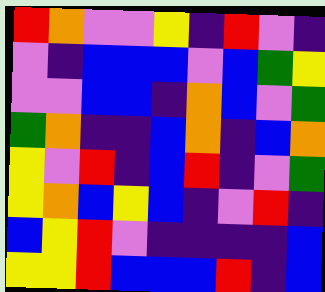[["red", "orange", "violet", "violet", "yellow", "indigo", "red", "violet", "indigo"], ["violet", "indigo", "blue", "blue", "blue", "violet", "blue", "green", "yellow"], ["violet", "violet", "blue", "blue", "indigo", "orange", "blue", "violet", "green"], ["green", "orange", "indigo", "indigo", "blue", "orange", "indigo", "blue", "orange"], ["yellow", "violet", "red", "indigo", "blue", "red", "indigo", "violet", "green"], ["yellow", "orange", "blue", "yellow", "blue", "indigo", "violet", "red", "indigo"], ["blue", "yellow", "red", "violet", "indigo", "indigo", "indigo", "indigo", "blue"], ["yellow", "yellow", "red", "blue", "blue", "blue", "red", "indigo", "blue"]]